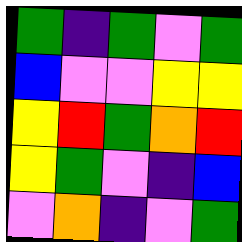[["green", "indigo", "green", "violet", "green"], ["blue", "violet", "violet", "yellow", "yellow"], ["yellow", "red", "green", "orange", "red"], ["yellow", "green", "violet", "indigo", "blue"], ["violet", "orange", "indigo", "violet", "green"]]